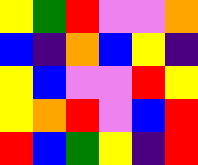[["yellow", "green", "red", "violet", "violet", "orange"], ["blue", "indigo", "orange", "blue", "yellow", "indigo"], ["yellow", "blue", "violet", "violet", "red", "yellow"], ["yellow", "orange", "red", "violet", "blue", "red"], ["red", "blue", "green", "yellow", "indigo", "red"]]